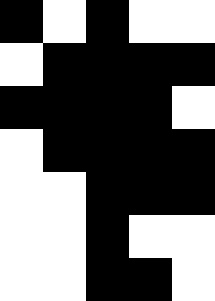[["black", "white", "black", "white", "white"], ["white", "black", "black", "black", "black"], ["black", "black", "black", "black", "white"], ["white", "black", "black", "black", "black"], ["white", "white", "black", "black", "black"], ["white", "white", "black", "white", "white"], ["white", "white", "black", "black", "white"]]